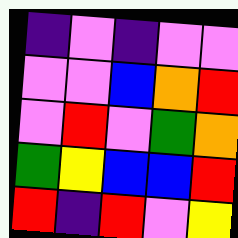[["indigo", "violet", "indigo", "violet", "violet"], ["violet", "violet", "blue", "orange", "red"], ["violet", "red", "violet", "green", "orange"], ["green", "yellow", "blue", "blue", "red"], ["red", "indigo", "red", "violet", "yellow"]]